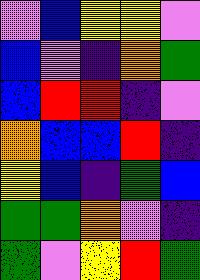[["violet", "blue", "yellow", "yellow", "violet"], ["blue", "violet", "indigo", "orange", "green"], ["blue", "red", "red", "indigo", "violet"], ["orange", "blue", "blue", "red", "indigo"], ["yellow", "blue", "indigo", "green", "blue"], ["green", "green", "orange", "violet", "indigo"], ["green", "violet", "yellow", "red", "green"]]